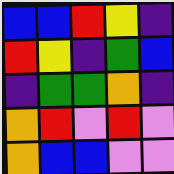[["blue", "blue", "red", "yellow", "indigo"], ["red", "yellow", "indigo", "green", "blue"], ["indigo", "green", "green", "orange", "indigo"], ["orange", "red", "violet", "red", "violet"], ["orange", "blue", "blue", "violet", "violet"]]